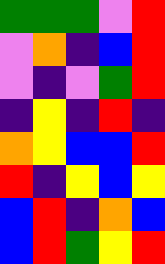[["green", "green", "green", "violet", "red"], ["violet", "orange", "indigo", "blue", "red"], ["violet", "indigo", "violet", "green", "red"], ["indigo", "yellow", "indigo", "red", "indigo"], ["orange", "yellow", "blue", "blue", "red"], ["red", "indigo", "yellow", "blue", "yellow"], ["blue", "red", "indigo", "orange", "blue"], ["blue", "red", "green", "yellow", "red"]]